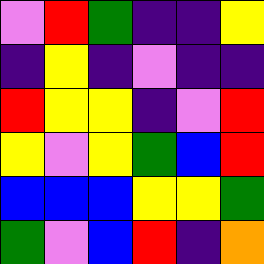[["violet", "red", "green", "indigo", "indigo", "yellow"], ["indigo", "yellow", "indigo", "violet", "indigo", "indigo"], ["red", "yellow", "yellow", "indigo", "violet", "red"], ["yellow", "violet", "yellow", "green", "blue", "red"], ["blue", "blue", "blue", "yellow", "yellow", "green"], ["green", "violet", "blue", "red", "indigo", "orange"]]